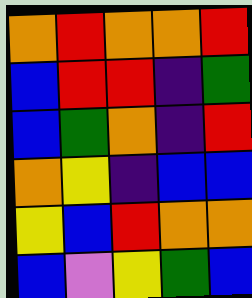[["orange", "red", "orange", "orange", "red"], ["blue", "red", "red", "indigo", "green"], ["blue", "green", "orange", "indigo", "red"], ["orange", "yellow", "indigo", "blue", "blue"], ["yellow", "blue", "red", "orange", "orange"], ["blue", "violet", "yellow", "green", "blue"]]